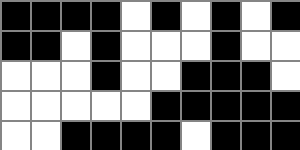[["black", "black", "black", "black", "white", "black", "white", "black", "white", "black"], ["black", "black", "white", "black", "white", "white", "white", "black", "white", "white"], ["white", "white", "white", "black", "white", "white", "black", "black", "black", "white"], ["white", "white", "white", "white", "white", "black", "black", "black", "black", "black"], ["white", "white", "black", "black", "black", "black", "white", "black", "black", "black"]]